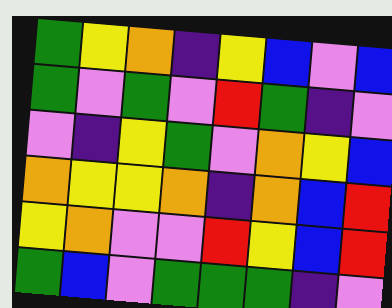[["green", "yellow", "orange", "indigo", "yellow", "blue", "violet", "blue"], ["green", "violet", "green", "violet", "red", "green", "indigo", "violet"], ["violet", "indigo", "yellow", "green", "violet", "orange", "yellow", "blue"], ["orange", "yellow", "yellow", "orange", "indigo", "orange", "blue", "red"], ["yellow", "orange", "violet", "violet", "red", "yellow", "blue", "red"], ["green", "blue", "violet", "green", "green", "green", "indigo", "violet"]]